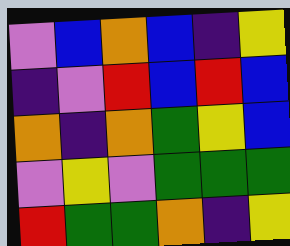[["violet", "blue", "orange", "blue", "indigo", "yellow"], ["indigo", "violet", "red", "blue", "red", "blue"], ["orange", "indigo", "orange", "green", "yellow", "blue"], ["violet", "yellow", "violet", "green", "green", "green"], ["red", "green", "green", "orange", "indigo", "yellow"]]